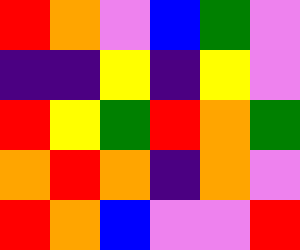[["red", "orange", "violet", "blue", "green", "violet"], ["indigo", "indigo", "yellow", "indigo", "yellow", "violet"], ["red", "yellow", "green", "red", "orange", "green"], ["orange", "red", "orange", "indigo", "orange", "violet"], ["red", "orange", "blue", "violet", "violet", "red"]]